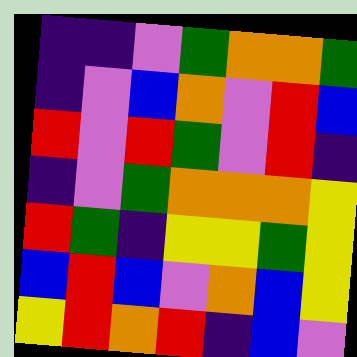[["indigo", "indigo", "violet", "green", "orange", "orange", "green"], ["indigo", "violet", "blue", "orange", "violet", "red", "blue"], ["red", "violet", "red", "green", "violet", "red", "indigo"], ["indigo", "violet", "green", "orange", "orange", "orange", "yellow"], ["red", "green", "indigo", "yellow", "yellow", "green", "yellow"], ["blue", "red", "blue", "violet", "orange", "blue", "yellow"], ["yellow", "red", "orange", "red", "indigo", "blue", "violet"]]